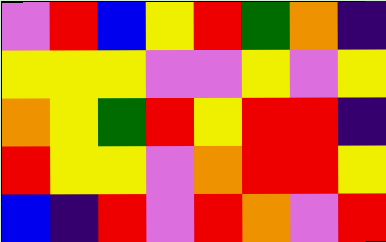[["violet", "red", "blue", "yellow", "red", "green", "orange", "indigo"], ["yellow", "yellow", "yellow", "violet", "violet", "yellow", "violet", "yellow"], ["orange", "yellow", "green", "red", "yellow", "red", "red", "indigo"], ["red", "yellow", "yellow", "violet", "orange", "red", "red", "yellow"], ["blue", "indigo", "red", "violet", "red", "orange", "violet", "red"]]